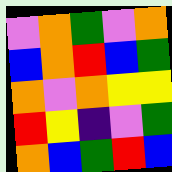[["violet", "orange", "green", "violet", "orange"], ["blue", "orange", "red", "blue", "green"], ["orange", "violet", "orange", "yellow", "yellow"], ["red", "yellow", "indigo", "violet", "green"], ["orange", "blue", "green", "red", "blue"]]